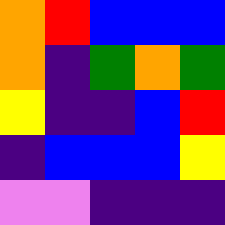[["orange", "red", "blue", "blue", "blue"], ["orange", "indigo", "green", "orange", "green"], ["yellow", "indigo", "indigo", "blue", "red"], ["indigo", "blue", "blue", "blue", "yellow"], ["violet", "violet", "indigo", "indigo", "indigo"]]